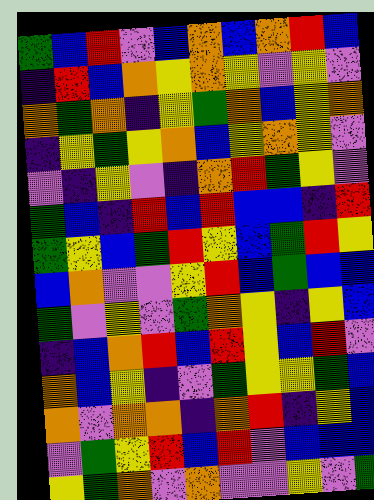[["green", "blue", "red", "violet", "blue", "orange", "blue", "orange", "red", "blue"], ["indigo", "red", "blue", "orange", "yellow", "orange", "yellow", "violet", "yellow", "violet"], ["orange", "green", "orange", "indigo", "yellow", "green", "orange", "blue", "yellow", "orange"], ["indigo", "yellow", "green", "yellow", "orange", "blue", "yellow", "orange", "yellow", "violet"], ["violet", "indigo", "yellow", "violet", "indigo", "orange", "red", "green", "yellow", "violet"], ["green", "blue", "indigo", "red", "blue", "red", "blue", "blue", "indigo", "red"], ["green", "yellow", "blue", "green", "red", "yellow", "blue", "green", "red", "yellow"], ["blue", "orange", "violet", "violet", "yellow", "red", "blue", "green", "blue", "blue"], ["green", "violet", "yellow", "violet", "green", "orange", "yellow", "indigo", "yellow", "blue"], ["indigo", "blue", "orange", "red", "blue", "red", "yellow", "blue", "red", "violet"], ["orange", "blue", "yellow", "indigo", "violet", "green", "yellow", "yellow", "green", "blue"], ["orange", "violet", "orange", "orange", "indigo", "orange", "red", "indigo", "yellow", "blue"], ["violet", "green", "yellow", "red", "blue", "red", "violet", "blue", "blue", "blue"], ["yellow", "green", "orange", "violet", "orange", "violet", "violet", "yellow", "violet", "green"]]